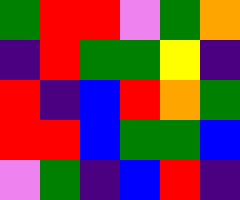[["green", "red", "red", "violet", "green", "orange"], ["indigo", "red", "green", "green", "yellow", "indigo"], ["red", "indigo", "blue", "red", "orange", "green"], ["red", "red", "blue", "green", "green", "blue"], ["violet", "green", "indigo", "blue", "red", "indigo"]]